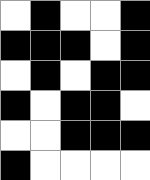[["white", "black", "white", "white", "black"], ["black", "black", "black", "white", "black"], ["white", "black", "white", "black", "black"], ["black", "white", "black", "black", "white"], ["white", "white", "black", "black", "black"], ["black", "white", "white", "white", "white"]]